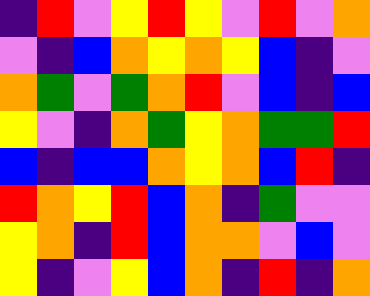[["indigo", "red", "violet", "yellow", "red", "yellow", "violet", "red", "violet", "orange"], ["violet", "indigo", "blue", "orange", "yellow", "orange", "yellow", "blue", "indigo", "violet"], ["orange", "green", "violet", "green", "orange", "red", "violet", "blue", "indigo", "blue"], ["yellow", "violet", "indigo", "orange", "green", "yellow", "orange", "green", "green", "red"], ["blue", "indigo", "blue", "blue", "orange", "yellow", "orange", "blue", "red", "indigo"], ["red", "orange", "yellow", "red", "blue", "orange", "indigo", "green", "violet", "violet"], ["yellow", "orange", "indigo", "red", "blue", "orange", "orange", "violet", "blue", "violet"], ["yellow", "indigo", "violet", "yellow", "blue", "orange", "indigo", "red", "indigo", "orange"]]